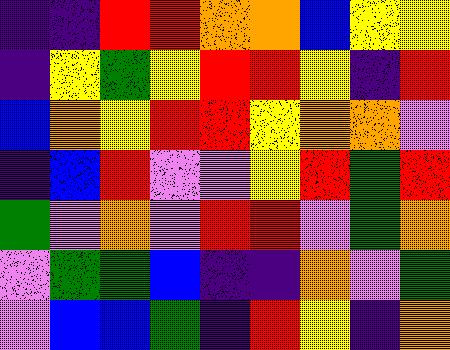[["indigo", "indigo", "red", "red", "orange", "orange", "blue", "yellow", "yellow"], ["indigo", "yellow", "green", "yellow", "red", "red", "yellow", "indigo", "red"], ["blue", "orange", "yellow", "red", "red", "yellow", "orange", "orange", "violet"], ["indigo", "blue", "red", "violet", "violet", "yellow", "red", "green", "red"], ["green", "violet", "orange", "violet", "red", "red", "violet", "green", "orange"], ["violet", "green", "green", "blue", "indigo", "indigo", "orange", "violet", "green"], ["violet", "blue", "blue", "green", "indigo", "red", "yellow", "indigo", "orange"]]